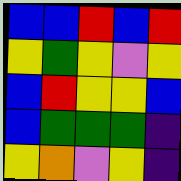[["blue", "blue", "red", "blue", "red"], ["yellow", "green", "yellow", "violet", "yellow"], ["blue", "red", "yellow", "yellow", "blue"], ["blue", "green", "green", "green", "indigo"], ["yellow", "orange", "violet", "yellow", "indigo"]]